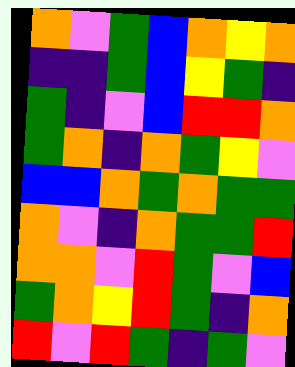[["orange", "violet", "green", "blue", "orange", "yellow", "orange"], ["indigo", "indigo", "green", "blue", "yellow", "green", "indigo"], ["green", "indigo", "violet", "blue", "red", "red", "orange"], ["green", "orange", "indigo", "orange", "green", "yellow", "violet"], ["blue", "blue", "orange", "green", "orange", "green", "green"], ["orange", "violet", "indigo", "orange", "green", "green", "red"], ["orange", "orange", "violet", "red", "green", "violet", "blue"], ["green", "orange", "yellow", "red", "green", "indigo", "orange"], ["red", "violet", "red", "green", "indigo", "green", "violet"]]